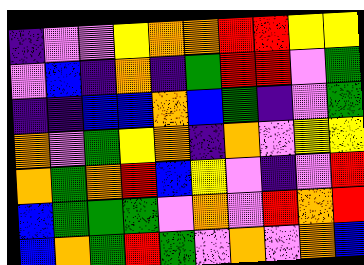[["indigo", "violet", "violet", "yellow", "orange", "orange", "red", "red", "yellow", "yellow"], ["violet", "blue", "indigo", "orange", "indigo", "green", "red", "red", "violet", "green"], ["indigo", "indigo", "blue", "blue", "orange", "blue", "green", "indigo", "violet", "green"], ["orange", "violet", "green", "yellow", "orange", "indigo", "orange", "violet", "yellow", "yellow"], ["orange", "green", "orange", "red", "blue", "yellow", "violet", "indigo", "violet", "red"], ["blue", "green", "green", "green", "violet", "orange", "violet", "red", "orange", "red"], ["blue", "orange", "green", "red", "green", "violet", "orange", "violet", "orange", "blue"]]